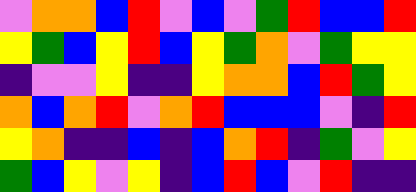[["violet", "orange", "orange", "blue", "red", "violet", "blue", "violet", "green", "red", "blue", "blue", "red"], ["yellow", "green", "blue", "yellow", "red", "blue", "yellow", "green", "orange", "violet", "green", "yellow", "yellow"], ["indigo", "violet", "violet", "yellow", "indigo", "indigo", "yellow", "orange", "orange", "blue", "red", "green", "yellow"], ["orange", "blue", "orange", "red", "violet", "orange", "red", "blue", "blue", "blue", "violet", "indigo", "red"], ["yellow", "orange", "indigo", "indigo", "blue", "indigo", "blue", "orange", "red", "indigo", "green", "violet", "yellow"], ["green", "blue", "yellow", "violet", "yellow", "indigo", "blue", "red", "blue", "violet", "red", "indigo", "indigo"]]